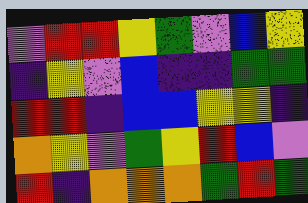[["violet", "red", "red", "yellow", "green", "violet", "blue", "yellow"], ["indigo", "yellow", "violet", "blue", "indigo", "indigo", "green", "green"], ["red", "red", "indigo", "blue", "blue", "yellow", "yellow", "indigo"], ["orange", "yellow", "violet", "green", "yellow", "red", "blue", "violet"], ["red", "indigo", "orange", "orange", "orange", "green", "red", "green"]]